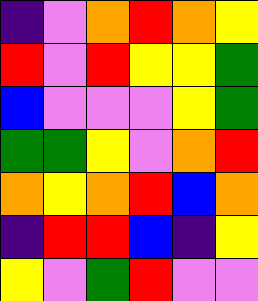[["indigo", "violet", "orange", "red", "orange", "yellow"], ["red", "violet", "red", "yellow", "yellow", "green"], ["blue", "violet", "violet", "violet", "yellow", "green"], ["green", "green", "yellow", "violet", "orange", "red"], ["orange", "yellow", "orange", "red", "blue", "orange"], ["indigo", "red", "red", "blue", "indigo", "yellow"], ["yellow", "violet", "green", "red", "violet", "violet"]]